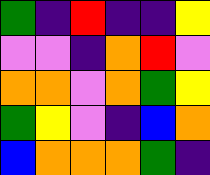[["green", "indigo", "red", "indigo", "indigo", "yellow"], ["violet", "violet", "indigo", "orange", "red", "violet"], ["orange", "orange", "violet", "orange", "green", "yellow"], ["green", "yellow", "violet", "indigo", "blue", "orange"], ["blue", "orange", "orange", "orange", "green", "indigo"]]